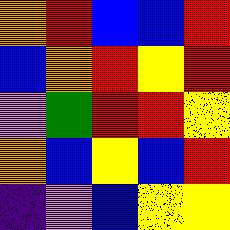[["orange", "red", "blue", "blue", "red"], ["blue", "orange", "red", "yellow", "red"], ["violet", "green", "red", "red", "yellow"], ["orange", "blue", "yellow", "blue", "red"], ["indigo", "violet", "blue", "yellow", "yellow"]]